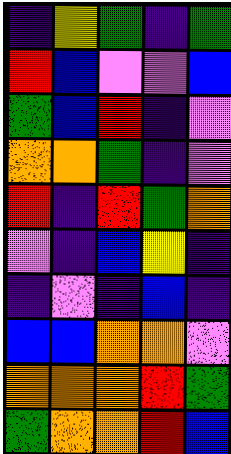[["indigo", "yellow", "green", "indigo", "green"], ["red", "blue", "violet", "violet", "blue"], ["green", "blue", "red", "indigo", "violet"], ["orange", "orange", "green", "indigo", "violet"], ["red", "indigo", "red", "green", "orange"], ["violet", "indigo", "blue", "yellow", "indigo"], ["indigo", "violet", "indigo", "blue", "indigo"], ["blue", "blue", "orange", "orange", "violet"], ["orange", "orange", "orange", "red", "green"], ["green", "orange", "orange", "red", "blue"]]